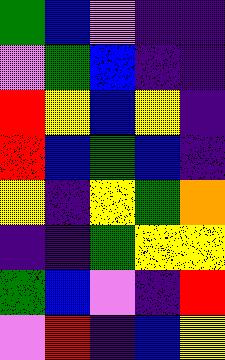[["green", "blue", "violet", "indigo", "indigo"], ["violet", "green", "blue", "indigo", "indigo"], ["red", "yellow", "blue", "yellow", "indigo"], ["red", "blue", "green", "blue", "indigo"], ["yellow", "indigo", "yellow", "green", "orange"], ["indigo", "indigo", "green", "yellow", "yellow"], ["green", "blue", "violet", "indigo", "red"], ["violet", "red", "indigo", "blue", "yellow"]]